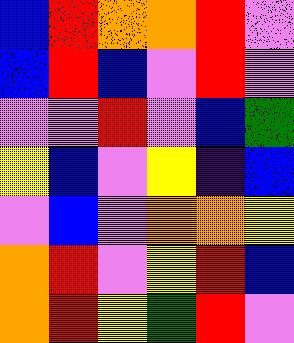[["blue", "red", "orange", "orange", "red", "violet"], ["blue", "red", "blue", "violet", "red", "violet"], ["violet", "violet", "red", "violet", "blue", "green"], ["yellow", "blue", "violet", "yellow", "indigo", "blue"], ["violet", "blue", "violet", "orange", "orange", "yellow"], ["orange", "red", "violet", "yellow", "red", "blue"], ["orange", "red", "yellow", "green", "red", "violet"]]